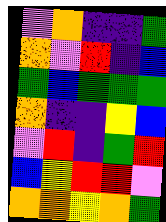[["violet", "orange", "indigo", "indigo", "green"], ["orange", "violet", "red", "indigo", "blue"], ["green", "blue", "green", "green", "green"], ["orange", "indigo", "indigo", "yellow", "blue"], ["violet", "red", "indigo", "green", "red"], ["blue", "yellow", "red", "red", "violet"], ["orange", "orange", "yellow", "orange", "green"]]